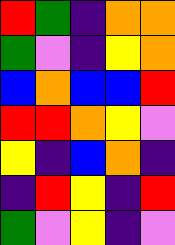[["red", "green", "indigo", "orange", "orange"], ["green", "violet", "indigo", "yellow", "orange"], ["blue", "orange", "blue", "blue", "red"], ["red", "red", "orange", "yellow", "violet"], ["yellow", "indigo", "blue", "orange", "indigo"], ["indigo", "red", "yellow", "indigo", "red"], ["green", "violet", "yellow", "indigo", "violet"]]